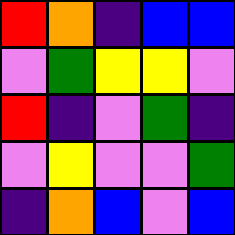[["red", "orange", "indigo", "blue", "blue"], ["violet", "green", "yellow", "yellow", "violet"], ["red", "indigo", "violet", "green", "indigo"], ["violet", "yellow", "violet", "violet", "green"], ["indigo", "orange", "blue", "violet", "blue"]]